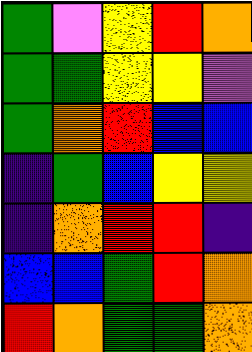[["green", "violet", "yellow", "red", "orange"], ["green", "green", "yellow", "yellow", "violet"], ["green", "orange", "red", "blue", "blue"], ["indigo", "green", "blue", "yellow", "yellow"], ["indigo", "orange", "red", "red", "indigo"], ["blue", "blue", "green", "red", "orange"], ["red", "orange", "green", "green", "orange"]]